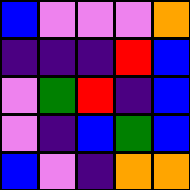[["blue", "violet", "violet", "violet", "orange"], ["indigo", "indigo", "indigo", "red", "blue"], ["violet", "green", "red", "indigo", "blue"], ["violet", "indigo", "blue", "green", "blue"], ["blue", "violet", "indigo", "orange", "orange"]]